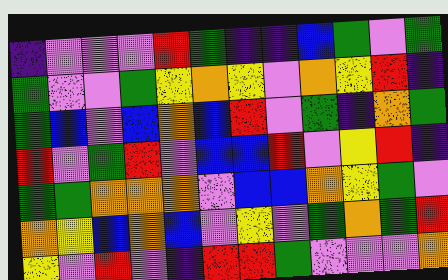[["indigo", "violet", "violet", "violet", "red", "green", "indigo", "indigo", "blue", "green", "violet", "green"], ["green", "violet", "violet", "green", "yellow", "orange", "yellow", "violet", "orange", "yellow", "red", "indigo"], ["green", "blue", "violet", "blue", "orange", "blue", "red", "violet", "green", "indigo", "orange", "green"], ["red", "violet", "green", "red", "violet", "blue", "blue", "red", "violet", "yellow", "red", "indigo"], ["green", "green", "orange", "orange", "orange", "violet", "blue", "blue", "orange", "yellow", "green", "violet"], ["orange", "yellow", "blue", "orange", "blue", "violet", "yellow", "violet", "green", "orange", "green", "red"], ["yellow", "violet", "red", "violet", "indigo", "red", "red", "green", "violet", "violet", "violet", "orange"]]